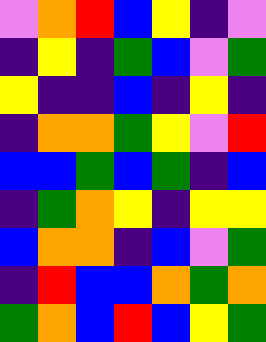[["violet", "orange", "red", "blue", "yellow", "indigo", "violet"], ["indigo", "yellow", "indigo", "green", "blue", "violet", "green"], ["yellow", "indigo", "indigo", "blue", "indigo", "yellow", "indigo"], ["indigo", "orange", "orange", "green", "yellow", "violet", "red"], ["blue", "blue", "green", "blue", "green", "indigo", "blue"], ["indigo", "green", "orange", "yellow", "indigo", "yellow", "yellow"], ["blue", "orange", "orange", "indigo", "blue", "violet", "green"], ["indigo", "red", "blue", "blue", "orange", "green", "orange"], ["green", "orange", "blue", "red", "blue", "yellow", "green"]]